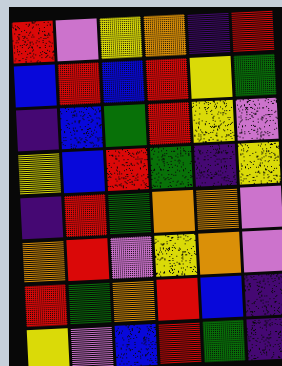[["red", "violet", "yellow", "orange", "indigo", "red"], ["blue", "red", "blue", "red", "yellow", "green"], ["indigo", "blue", "green", "red", "yellow", "violet"], ["yellow", "blue", "red", "green", "indigo", "yellow"], ["indigo", "red", "green", "orange", "orange", "violet"], ["orange", "red", "violet", "yellow", "orange", "violet"], ["red", "green", "orange", "red", "blue", "indigo"], ["yellow", "violet", "blue", "red", "green", "indigo"]]